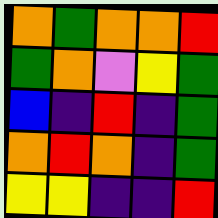[["orange", "green", "orange", "orange", "red"], ["green", "orange", "violet", "yellow", "green"], ["blue", "indigo", "red", "indigo", "green"], ["orange", "red", "orange", "indigo", "green"], ["yellow", "yellow", "indigo", "indigo", "red"]]